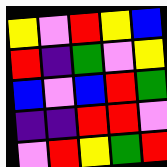[["yellow", "violet", "red", "yellow", "blue"], ["red", "indigo", "green", "violet", "yellow"], ["blue", "violet", "blue", "red", "green"], ["indigo", "indigo", "red", "red", "violet"], ["violet", "red", "yellow", "green", "red"]]